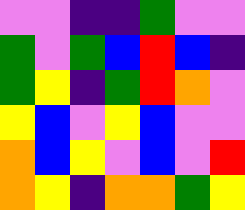[["violet", "violet", "indigo", "indigo", "green", "violet", "violet"], ["green", "violet", "green", "blue", "red", "blue", "indigo"], ["green", "yellow", "indigo", "green", "red", "orange", "violet"], ["yellow", "blue", "violet", "yellow", "blue", "violet", "violet"], ["orange", "blue", "yellow", "violet", "blue", "violet", "red"], ["orange", "yellow", "indigo", "orange", "orange", "green", "yellow"]]